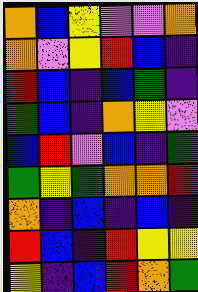[["orange", "blue", "yellow", "violet", "violet", "orange"], ["orange", "violet", "yellow", "red", "blue", "indigo"], ["red", "blue", "indigo", "blue", "green", "indigo"], ["green", "blue", "indigo", "orange", "yellow", "violet"], ["blue", "red", "violet", "blue", "indigo", "green"], ["green", "yellow", "green", "orange", "orange", "red"], ["orange", "indigo", "blue", "indigo", "blue", "indigo"], ["red", "blue", "indigo", "red", "yellow", "yellow"], ["yellow", "indigo", "blue", "red", "orange", "green"]]